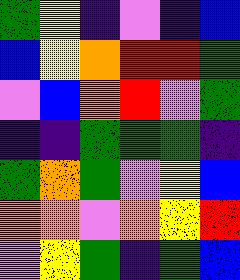[["green", "yellow", "indigo", "violet", "indigo", "blue"], ["blue", "yellow", "orange", "red", "red", "green"], ["violet", "blue", "orange", "red", "violet", "green"], ["indigo", "indigo", "green", "green", "green", "indigo"], ["green", "orange", "green", "violet", "yellow", "blue"], ["orange", "orange", "violet", "orange", "yellow", "red"], ["violet", "yellow", "green", "indigo", "green", "blue"]]